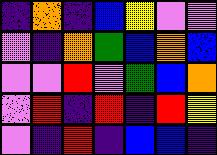[["indigo", "orange", "indigo", "blue", "yellow", "violet", "violet"], ["violet", "indigo", "orange", "green", "blue", "orange", "blue"], ["violet", "violet", "red", "violet", "green", "blue", "orange"], ["violet", "red", "indigo", "red", "indigo", "red", "yellow"], ["violet", "indigo", "red", "indigo", "blue", "blue", "indigo"]]